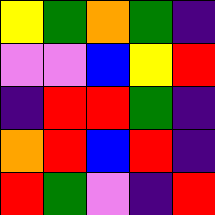[["yellow", "green", "orange", "green", "indigo"], ["violet", "violet", "blue", "yellow", "red"], ["indigo", "red", "red", "green", "indigo"], ["orange", "red", "blue", "red", "indigo"], ["red", "green", "violet", "indigo", "red"]]